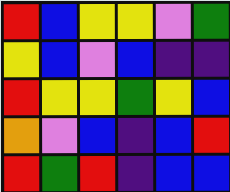[["red", "blue", "yellow", "yellow", "violet", "green"], ["yellow", "blue", "violet", "blue", "indigo", "indigo"], ["red", "yellow", "yellow", "green", "yellow", "blue"], ["orange", "violet", "blue", "indigo", "blue", "red"], ["red", "green", "red", "indigo", "blue", "blue"]]